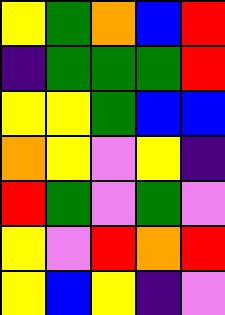[["yellow", "green", "orange", "blue", "red"], ["indigo", "green", "green", "green", "red"], ["yellow", "yellow", "green", "blue", "blue"], ["orange", "yellow", "violet", "yellow", "indigo"], ["red", "green", "violet", "green", "violet"], ["yellow", "violet", "red", "orange", "red"], ["yellow", "blue", "yellow", "indigo", "violet"]]